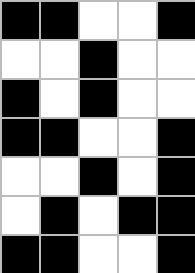[["black", "black", "white", "white", "black"], ["white", "white", "black", "white", "white"], ["black", "white", "black", "white", "white"], ["black", "black", "white", "white", "black"], ["white", "white", "black", "white", "black"], ["white", "black", "white", "black", "black"], ["black", "black", "white", "white", "black"]]